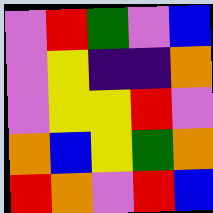[["violet", "red", "green", "violet", "blue"], ["violet", "yellow", "indigo", "indigo", "orange"], ["violet", "yellow", "yellow", "red", "violet"], ["orange", "blue", "yellow", "green", "orange"], ["red", "orange", "violet", "red", "blue"]]